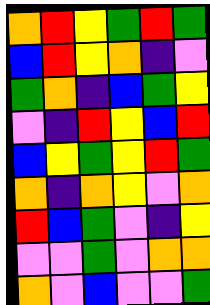[["orange", "red", "yellow", "green", "red", "green"], ["blue", "red", "yellow", "orange", "indigo", "violet"], ["green", "orange", "indigo", "blue", "green", "yellow"], ["violet", "indigo", "red", "yellow", "blue", "red"], ["blue", "yellow", "green", "yellow", "red", "green"], ["orange", "indigo", "orange", "yellow", "violet", "orange"], ["red", "blue", "green", "violet", "indigo", "yellow"], ["violet", "violet", "green", "violet", "orange", "orange"], ["orange", "violet", "blue", "violet", "violet", "green"]]